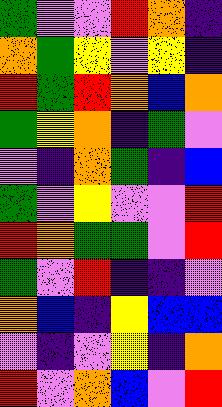[["green", "violet", "violet", "red", "orange", "indigo"], ["orange", "green", "yellow", "violet", "yellow", "indigo"], ["red", "green", "red", "orange", "blue", "orange"], ["green", "yellow", "orange", "indigo", "green", "violet"], ["violet", "indigo", "orange", "green", "indigo", "blue"], ["green", "violet", "yellow", "violet", "violet", "red"], ["red", "orange", "green", "green", "violet", "red"], ["green", "violet", "red", "indigo", "indigo", "violet"], ["orange", "blue", "indigo", "yellow", "blue", "blue"], ["violet", "indigo", "violet", "yellow", "indigo", "orange"], ["red", "violet", "orange", "blue", "violet", "red"]]